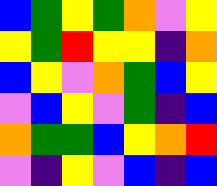[["blue", "green", "yellow", "green", "orange", "violet", "yellow"], ["yellow", "green", "red", "yellow", "yellow", "indigo", "orange"], ["blue", "yellow", "violet", "orange", "green", "blue", "yellow"], ["violet", "blue", "yellow", "violet", "green", "indigo", "blue"], ["orange", "green", "green", "blue", "yellow", "orange", "red"], ["violet", "indigo", "yellow", "violet", "blue", "indigo", "blue"]]